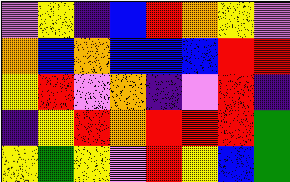[["violet", "yellow", "indigo", "blue", "red", "orange", "yellow", "violet"], ["orange", "blue", "orange", "blue", "blue", "blue", "red", "red"], ["yellow", "red", "violet", "orange", "indigo", "violet", "red", "indigo"], ["indigo", "yellow", "red", "orange", "red", "red", "red", "green"], ["yellow", "green", "yellow", "violet", "red", "yellow", "blue", "green"]]